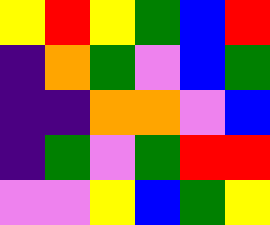[["yellow", "red", "yellow", "green", "blue", "red"], ["indigo", "orange", "green", "violet", "blue", "green"], ["indigo", "indigo", "orange", "orange", "violet", "blue"], ["indigo", "green", "violet", "green", "red", "red"], ["violet", "violet", "yellow", "blue", "green", "yellow"]]